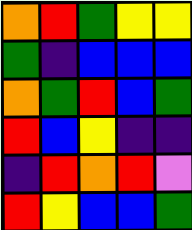[["orange", "red", "green", "yellow", "yellow"], ["green", "indigo", "blue", "blue", "blue"], ["orange", "green", "red", "blue", "green"], ["red", "blue", "yellow", "indigo", "indigo"], ["indigo", "red", "orange", "red", "violet"], ["red", "yellow", "blue", "blue", "green"]]